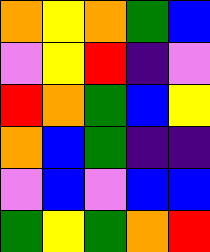[["orange", "yellow", "orange", "green", "blue"], ["violet", "yellow", "red", "indigo", "violet"], ["red", "orange", "green", "blue", "yellow"], ["orange", "blue", "green", "indigo", "indigo"], ["violet", "blue", "violet", "blue", "blue"], ["green", "yellow", "green", "orange", "red"]]